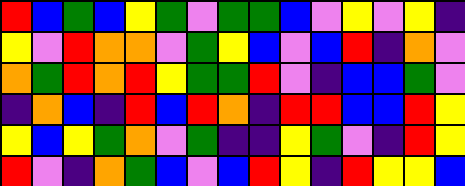[["red", "blue", "green", "blue", "yellow", "green", "violet", "green", "green", "blue", "violet", "yellow", "violet", "yellow", "indigo"], ["yellow", "violet", "red", "orange", "orange", "violet", "green", "yellow", "blue", "violet", "blue", "red", "indigo", "orange", "violet"], ["orange", "green", "red", "orange", "red", "yellow", "green", "green", "red", "violet", "indigo", "blue", "blue", "green", "violet"], ["indigo", "orange", "blue", "indigo", "red", "blue", "red", "orange", "indigo", "red", "red", "blue", "blue", "red", "yellow"], ["yellow", "blue", "yellow", "green", "orange", "violet", "green", "indigo", "indigo", "yellow", "green", "violet", "indigo", "red", "yellow"], ["red", "violet", "indigo", "orange", "green", "blue", "violet", "blue", "red", "yellow", "indigo", "red", "yellow", "yellow", "blue"]]